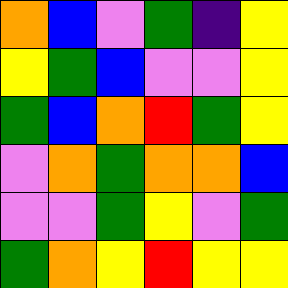[["orange", "blue", "violet", "green", "indigo", "yellow"], ["yellow", "green", "blue", "violet", "violet", "yellow"], ["green", "blue", "orange", "red", "green", "yellow"], ["violet", "orange", "green", "orange", "orange", "blue"], ["violet", "violet", "green", "yellow", "violet", "green"], ["green", "orange", "yellow", "red", "yellow", "yellow"]]